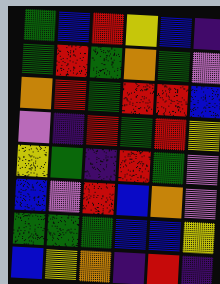[["green", "blue", "red", "yellow", "blue", "indigo"], ["green", "red", "green", "orange", "green", "violet"], ["orange", "red", "green", "red", "red", "blue"], ["violet", "indigo", "red", "green", "red", "yellow"], ["yellow", "green", "indigo", "red", "green", "violet"], ["blue", "violet", "red", "blue", "orange", "violet"], ["green", "green", "green", "blue", "blue", "yellow"], ["blue", "yellow", "orange", "indigo", "red", "indigo"]]